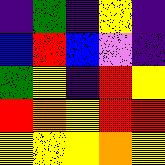[["indigo", "green", "indigo", "yellow", "indigo"], ["blue", "red", "blue", "violet", "indigo"], ["green", "yellow", "indigo", "red", "yellow"], ["red", "orange", "yellow", "red", "red"], ["yellow", "yellow", "yellow", "orange", "yellow"]]